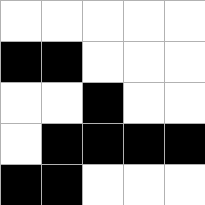[["white", "white", "white", "white", "white"], ["black", "black", "white", "white", "white"], ["white", "white", "black", "white", "white"], ["white", "black", "black", "black", "black"], ["black", "black", "white", "white", "white"]]